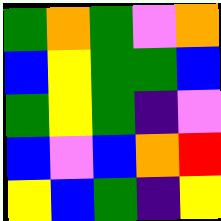[["green", "orange", "green", "violet", "orange"], ["blue", "yellow", "green", "green", "blue"], ["green", "yellow", "green", "indigo", "violet"], ["blue", "violet", "blue", "orange", "red"], ["yellow", "blue", "green", "indigo", "yellow"]]